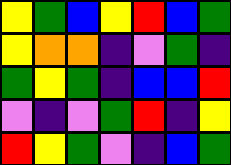[["yellow", "green", "blue", "yellow", "red", "blue", "green"], ["yellow", "orange", "orange", "indigo", "violet", "green", "indigo"], ["green", "yellow", "green", "indigo", "blue", "blue", "red"], ["violet", "indigo", "violet", "green", "red", "indigo", "yellow"], ["red", "yellow", "green", "violet", "indigo", "blue", "green"]]